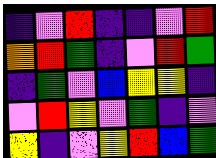[["indigo", "violet", "red", "indigo", "indigo", "violet", "red"], ["orange", "red", "green", "indigo", "violet", "red", "green"], ["indigo", "green", "violet", "blue", "yellow", "yellow", "indigo"], ["violet", "red", "yellow", "violet", "green", "indigo", "violet"], ["yellow", "indigo", "violet", "yellow", "red", "blue", "green"]]